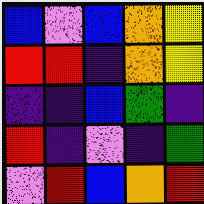[["blue", "violet", "blue", "orange", "yellow"], ["red", "red", "indigo", "orange", "yellow"], ["indigo", "indigo", "blue", "green", "indigo"], ["red", "indigo", "violet", "indigo", "green"], ["violet", "red", "blue", "orange", "red"]]